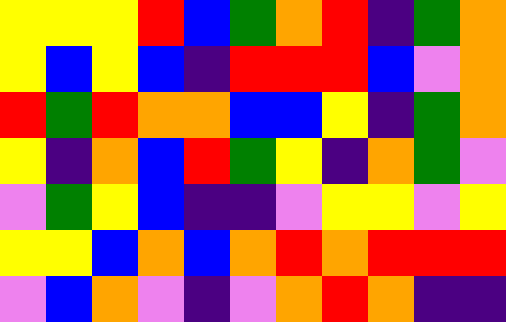[["yellow", "yellow", "yellow", "red", "blue", "green", "orange", "red", "indigo", "green", "orange"], ["yellow", "blue", "yellow", "blue", "indigo", "red", "red", "red", "blue", "violet", "orange"], ["red", "green", "red", "orange", "orange", "blue", "blue", "yellow", "indigo", "green", "orange"], ["yellow", "indigo", "orange", "blue", "red", "green", "yellow", "indigo", "orange", "green", "violet"], ["violet", "green", "yellow", "blue", "indigo", "indigo", "violet", "yellow", "yellow", "violet", "yellow"], ["yellow", "yellow", "blue", "orange", "blue", "orange", "red", "orange", "red", "red", "red"], ["violet", "blue", "orange", "violet", "indigo", "violet", "orange", "red", "orange", "indigo", "indigo"]]